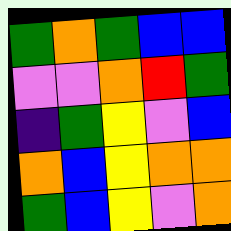[["green", "orange", "green", "blue", "blue"], ["violet", "violet", "orange", "red", "green"], ["indigo", "green", "yellow", "violet", "blue"], ["orange", "blue", "yellow", "orange", "orange"], ["green", "blue", "yellow", "violet", "orange"]]